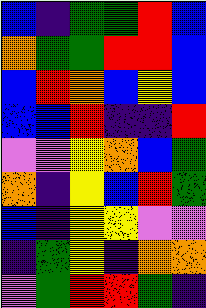[["blue", "indigo", "green", "green", "red", "blue"], ["orange", "green", "green", "red", "red", "blue"], ["blue", "red", "orange", "blue", "yellow", "blue"], ["blue", "blue", "red", "indigo", "indigo", "red"], ["violet", "violet", "yellow", "orange", "blue", "green"], ["orange", "indigo", "yellow", "blue", "red", "green"], ["blue", "indigo", "yellow", "yellow", "violet", "violet"], ["indigo", "green", "yellow", "indigo", "orange", "orange"], ["violet", "green", "red", "red", "green", "indigo"]]